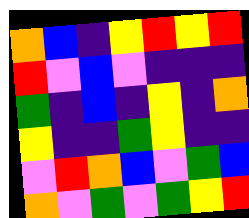[["orange", "blue", "indigo", "yellow", "red", "yellow", "red"], ["red", "violet", "blue", "violet", "indigo", "indigo", "indigo"], ["green", "indigo", "blue", "indigo", "yellow", "indigo", "orange"], ["yellow", "indigo", "indigo", "green", "yellow", "indigo", "indigo"], ["violet", "red", "orange", "blue", "violet", "green", "blue"], ["orange", "violet", "green", "violet", "green", "yellow", "red"]]